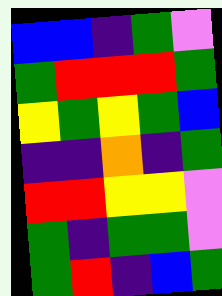[["blue", "blue", "indigo", "green", "violet"], ["green", "red", "red", "red", "green"], ["yellow", "green", "yellow", "green", "blue"], ["indigo", "indigo", "orange", "indigo", "green"], ["red", "red", "yellow", "yellow", "violet"], ["green", "indigo", "green", "green", "violet"], ["green", "red", "indigo", "blue", "green"]]